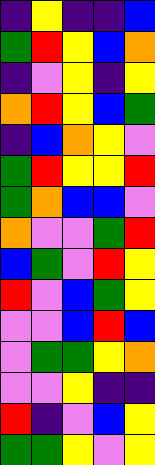[["indigo", "yellow", "indigo", "indigo", "blue"], ["green", "red", "yellow", "blue", "orange"], ["indigo", "violet", "yellow", "indigo", "yellow"], ["orange", "red", "yellow", "blue", "green"], ["indigo", "blue", "orange", "yellow", "violet"], ["green", "red", "yellow", "yellow", "red"], ["green", "orange", "blue", "blue", "violet"], ["orange", "violet", "violet", "green", "red"], ["blue", "green", "violet", "red", "yellow"], ["red", "violet", "blue", "green", "yellow"], ["violet", "violet", "blue", "red", "blue"], ["violet", "green", "green", "yellow", "orange"], ["violet", "violet", "yellow", "indigo", "indigo"], ["red", "indigo", "violet", "blue", "yellow"], ["green", "green", "yellow", "violet", "yellow"]]